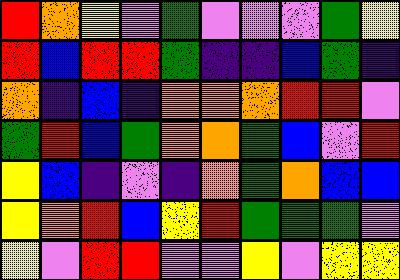[["red", "orange", "yellow", "violet", "green", "violet", "violet", "violet", "green", "yellow"], ["red", "blue", "red", "red", "green", "indigo", "indigo", "blue", "green", "indigo"], ["orange", "indigo", "blue", "indigo", "orange", "orange", "orange", "red", "red", "violet"], ["green", "red", "blue", "green", "orange", "orange", "green", "blue", "violet", "red"], ["yellow", "blue", "indigo", "violet", "indigo", "orange", "green", "orange", "blue", "blue"], ["yellow", "orange", "red", "blue", "yellow", "red", "green", "green", "green", "violet"], ["yellow", "violet", "red", "red", "violet", "violet", "yellow", "violet", "yellow", "yellow"]]